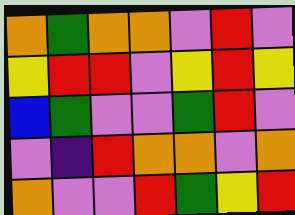[["orange", "green", "orange", "orange", "violet", "red", "violet"], ["yellow", "red", "red", "violet", "yellow", "red", "yellow"], ["blue", "green", "violet", "violet", "green", "red", "violet"], ["violet", "indigo", "red", "orange", "orange", "violet", "orange"], ["orange", "violet", "violet", "red", "green", "yellow", "red"]]